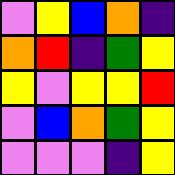[["violet", "yellow", "blue", "orange", "indigo"], ["orange", "red", "indigo", "green", "yellow"], ["yellow", "violet", "yellow", "yellow", "red"], ["violet", "blue", "orange", "green", "yellow"], ["violet", "violet", "violet", "indigo", "yellow"]]